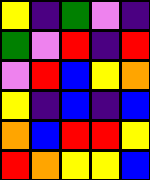[["yellow", "indigo", "green", "violet", "indigo"], ["green", "violet", "red", "indigo", "red"], ["violet", "red", "blue", "yellow", "orange"], ["yellow", "indigo", "blue", "indigo", "blue"], ["orange", "blue", "red", "red", "yellow"], ["red", "orange", "yellow", "yellow", "blue"]]